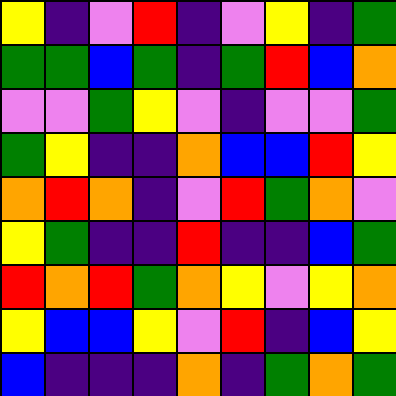[["yellow", "indigo", "violet", "red", "indigo", "violet", "yellow", "indigo", "green"], ["green", "green", "blue", "green", "indigo", "green", "red", "blue", "orange"], ["violet", "violet", "green", "yellow", "violet", "indigo", "violet", "violet", "green"], ["green", "yellow", "indigo", "indigo", "orange", "blue", "blue", "red", "yellow"], ["orange", "red", "orange", "indigo", "violet", "red", "green", "orange", "violet"], ["yellow", "green", "indigo", "indigo", "red", "indigo", "indigo", "blue", "green"], ["red", "orange", "red", "green", "orange", "yellow", "violet", "yellow", "orange"], ["yellow", "blue", "blue", "yellow", "violet", "red", "indigo", "blue", "yellow"], ["blue", "indigo", "indigo", "indigo", "orange", "indigo", "green", "orange", "green"]]